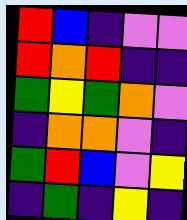[["red", "blue", "indigo", "violet", "violet"], ["red", "orange", "red", "indigo", "indigo"], ["green", "yellow", "green", "orange", "violet"], ["indigo", "orange", "orange", "violet", "indigo"], ["green", "red", "blue", "violet", "yellow"], ["indigo", "green", "indigo", "yellow", "indigo"]]